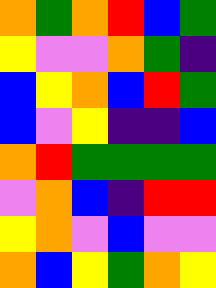[["orange", "green", "orange", "red", "blue", "green"], ["yellow", "violet", "violet", "orange", "green", "indigo"], ["blue", "yellow", "orange", "blue", "red", "green"], ["blue", "violet", "yellow", "indigo", "indigo", "blue"], ["orange", "red", "green", "green", "green", "green"], ["violet", "orange", "blue", "indigo", "red", "red"], ["yellow", "orange", "violet", "blue", "violet", "violet"], ["orange", "blue", "yellow", "green", "orange", "yellow"]]